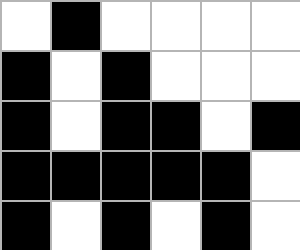[["white", "black", "white", "white", "white", "white"], ["black", "white", "black", "white", "white", "white"], ["black", "white", "black", "black", "white", "black"], ["black", "black", "black", "black", "black", "white"], ["black", "white", "black", "white", "black", "white"]]